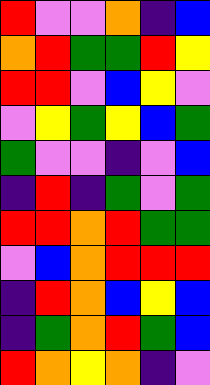[["red", "violet", "violet", "orange", "indigo", "blue"], ["orange", "red", "green", "green", "red", "yellow"], ["red", "red", "violet", "blue", "yellow", "violet"], ["violet", "yellow", "green", "yellow", "blue", "green"], ["green", "violet", "violet", "indigo", "violet", "blue"], ["indigo", "red", "indigo", "green", "violet", "green"], ["red", "red", "orange", "red", "green", "green"], ["violet", "blue", "orange", "red", "red", "red"], ["indigo", "red", "orange", "blue", "yellow", "blue"], ["indigo", "green", "orange", "red", "green", "blue"], ["red", "orange", "yellow", "orange", "indigo", "violet"]]